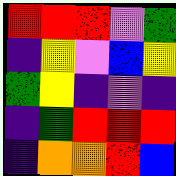[["red", "red", "red", "violet", "green"], ["indigo", "yellow", "violet", "blue", "yellow"], ["green", "yellow", "indigo", "violet", "indigo"], ["indigo", "green", "red", "red", "red"], ["indigo", "orange", "orange", "red", "blue"]]